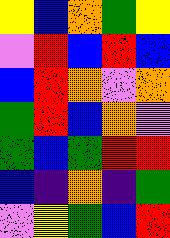[["yellow", "blue", "orange", "green", "yellow"], ["violet", "red", "blue", "red", "blue"], ["blue", "red", "orange", "violet", "orange"], ["green", "red", "blue", "orange", "violet"], ["green", "blue", "green", "red", "red"], ["blue", "indigo", "orange", "indigo", "green"], ["violet", "yellow", "green", "blue", "red"]]